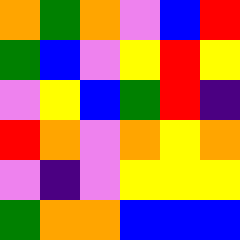[["orange", "green", "orange", "violet", "blue", "red"], ["green", "blue", "violet", "yellow", "red", "yellow"], ["violet", "yellow", "blue", "green", "red", "indigo"], ["red", "orange", "violet", "orange", "yellow", "orange"], ["violet", "indigo", "violet", "yellow", "yellow", "yellow"], ["green", "orange", "orange", "blue", "blue", "blue"]]